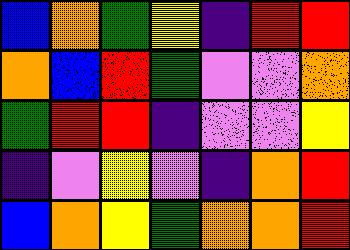[["blue", "orange", "green", "yellow", "indigo", "red", "red"], ["orange", "blue", "red", "green", "violet", "violet", "orange"], ["green", "red", "red", "indigo", "violet", "violet", "yellow"], ["indigo", "violet", "yellow", "violet", "indigo", "orange", "red"], ["blue", "orange", "yellow", "green", "orange", "orange", "red"]]